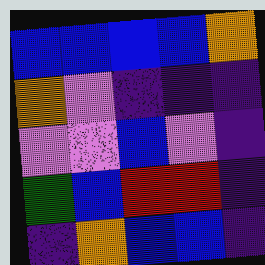[["blue", "blue", "blue", "blue", "orange"], ["orange", "violet", "indigo", "indigo", "indigo"], ["violet", "violet", "blue", "violet", "indigo"], ["green", "blue", "red", "red", "indigo"], ["indigo", "orange", "blue", "blue", "indigo"]]